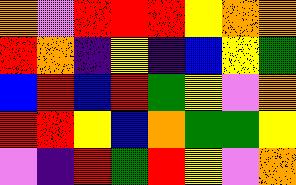[["orange", "violet", "red", "red", "red", "yellow", "orange", "orange"], ["red", "orange", "indigo", "yellow", "indigo", "blue", "yellow", "green"], ["blue", "red", "blue", "red", "green", "yellow", "violet", "orange"], ["red", "red", "yellow", "blue", "orange", "green", "green", "yellow"], ["violet", "indigo", "red", "green", "red", "yellow", "violet", "orange"]]